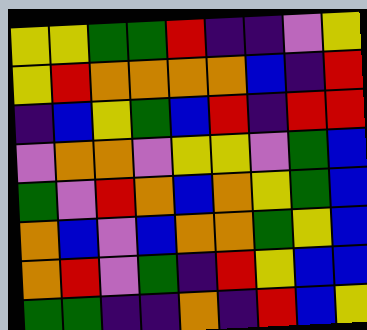[["yellow", "yellow", "green", "green", "red", "indigo", "indigo", "violet", "yellow"], ["yellow", "red", "orange", "orange", "orange", "orange", "blue", "indigo", "red"], ["indigo", "blue", "yellow", "green", "blue", "red", "indigo", "red", "red"], ["violet", "orange", "orange", "violet", "yellow", "yellow", "violet", "green", "blue"], ["green", "violet", "red", "orange", "blue", "orange", "yellow", "green", "blue"], ["orange", "blue", "violet", "blue", "orange", "orange", "green", "yellow", "blue"], ["orange", "red", "violet", "green", "indigo", "red", "yellow", "blue", "blue"], ["green", "green", "indigo", "indigo", "orange", "indigo", "red", "blue", "yellow"]]